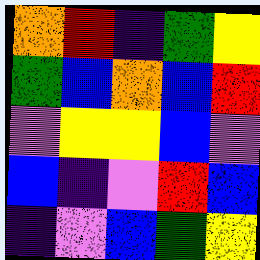[["orange", "red", "indigo", "green", "yellow"], ["green", "blue", "orange", "blue", "red"], ["violet", "yellow", "yellow", "blue", "violet"], ["blue", "indigo", "violet", "red", "blue"], ["indigo", "violet", "blue", "green", "yellow"]]